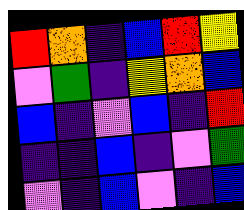[["red", "orange", "indigo", "blue", "red", "yellow"], ["violet", "green", "indigo", "yellow", "orange", "blue"], ["blue", "indigo", "violet", "blue", "indigo", "red"], ["indigo", "indigo", "blue", "indigo", "violet", "green"], ["violet", "indigo", "blue", "violet", "indigo", "blue"]]